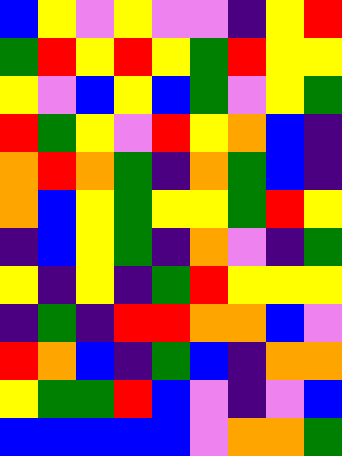[["blue", "yellow", "violet", "yellow", "violet", "violet", "indigo", "yellow", "red"], ["green", "red", "yellow", "red", "yellow", "green", "red", "yellow", "yellow"], ["yellow", "violet", "blue", "yellow", "blue", "green", "violet", "yellow", "green"], ["red", "green", "yellow", "violet", "red", "yellow", "orange", "blue", "indigo"], ["orange", "red", "orange", "green", "indigo", "orange", "green", "blue", "indigo"], ["orange", "blue", "yellow", "green", "yellow", "yellow", "green", "red", "yellow"], ["indigo", "blue", "yellow", "green", "indigo", "orange", "violet", "indigo", "green"], ["yellow", "indigo", "yellow", "indigo", "green", "red", "yellow", "yellow", "yellow"], ["indigo", "green", "indigo", "red", "red", "orange", "orange", "blue", "violet"], ["red", "orange", "blue", "indigo", "green", "blue", "indigo", "orange", "orange"], ["yellow", "green", "green", "red", "blue", "violet", "indigo", "violet", "blue"], ["blue", "blue", "blue", "blue", "blue", "violet", "orange", "orange", "green"]]